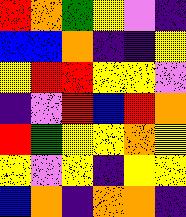[["red", "orange", "green", "yellow", "violet", "indigo"], ["blue", "blue", "orange", "indigo", "indigo", "yellow"], ["yellow", "red", "red", "yellow", "yellow", "violet"], ["indigo", "violet", "red", "blue", "red", "orange"], ["red", "green", "yellow", "yellow", "orange", "yellow"], ["yellow", "violet", "yellow", "indigo", "yellow", "yellow"], ["blue", "orange", "indigo", "orange", "orange", "indigo"]]